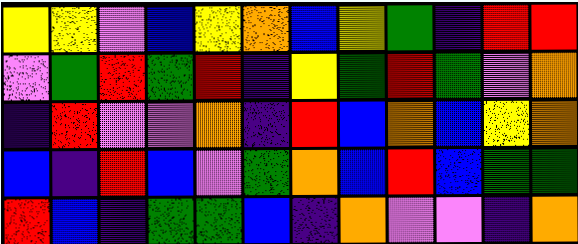[["yellow", "yellow", "violet", "blue", "yellow", "orange", "blue", "yellow", "green", "indigo", "red", "red"], ["violet", "green", "red", "green", "red", "indigo", "yellow", "green", "red", "green", "violet", "orange"], ["indigo", "red", "violet", "violet", "orange", "indigo", "red", "blue", "orange", "blue", "yellow", "orange"], ["blue", "indigo", "red", "blue", "violet", "green", "orange", "blue", "red", "blue", "green", "green"], ["red", "blue", "indigo", "green", "green", "blue", "indigo", "orange", "violet", "violet", "indigo", "orange"]]